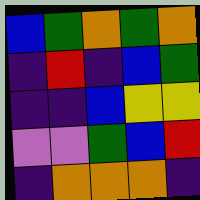[["blue", "green", "orange", "green", "orange"], ["indigo", "red", "indigo", "blue", "green"], ["indigo", "indigo", "blue", "yellow", "yellow"], ["violet", "violet", "green", "blue", "red"], ["indigo", "orange", "orange", "orange", "indigo"]]